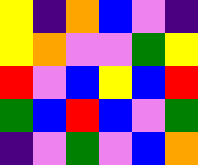[["yellow", "indigo", "orange", "blue", "violet", "indigo"], ["yellow", "orange", "violet", "violet", "green", "yellow"], ["red", "violet", "blue", "yellow", "blue", "red"], ["green", "blue", "red", "blue", "violet", "green"], ["indigo", "violet", "green", "violet", "blue", "orange"]]